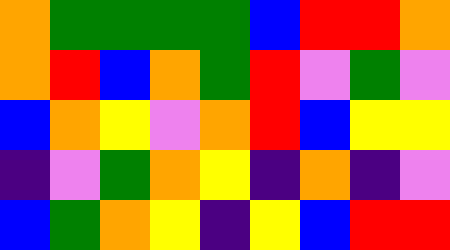[["orange", "green", "green", "green", "green", "blue", "red", "red", "orange"], ["orange", "red", "blue", "orange", "green", "red", "violet", "green", "violet"], ["blue", "orange", "yellow", "violet", "orange", "red", "blue", "yellow", "yellow"], ["indigo", "violet", "green", "orange", "yellow", "indigo", "orange", "indigo", "violet"], ["blue", "green", "orange", "yellow", "indigo", "yellow", "blue", "red", "red"]]